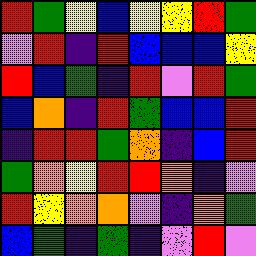[["red", "green", "yellow", "blue", "yellow", "yellow", "red", "green"], ["violet", "red", "indigo", "red", "blue", "blue", "blue", "yellow"], ["red", "blue", "green", "indigo", "red", "violet", "red", "green"], ["blue", "orange", "indigo", "red", "green", "blue", "blue", "red"], ["indigo", "red", "red", "green", "orange", "indigo", "blue", "red"], ["green", "orange", "yellow", "red", "red", "orange", "indigo", "violet"], ["red", "yellow", "orange", "orange", "violet", "indigo", "orange", "green"], ["blue", "green", "indigo", "green", "indigo", "violet", "red", "violet"]]